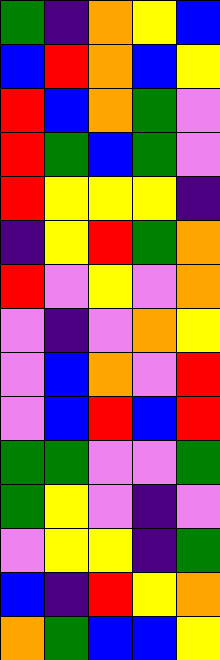[["green", "indigo", "orange", "yellow", "blue"], ["blue", "red", "orange", "blue", "yellow"], ["red", "blue", "orange", "green", "violet"], ["red", "green", "blue", "green", "violet"], ["red", "yellow", "yellow", "yellow", "indigo"], ["indigo", "yellow", "red", "green", "orange"], ["red", "violet", "yellow", "violet", "orange"], ["violet", "indigo", "violet", "orange", "yellow"], ["violet", "blue", "orange", "violet", "red"], ["violet", "blue", "red", "blue", "red"], ["green", "green", "violet", "violet", "green"], ["green", "yellow", "violet", "indigo", "violet"], ["violet", "yellow", "yellow", "indigo", "green"], ["blue", "indigo", "red", "yellow", "orange"], ["orange", "green", "blue", "blue", "yellow"]]